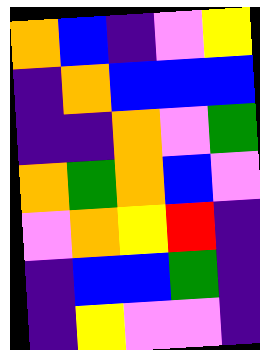[["orange", "blue", "indigo", "violet", "yellow"], ["indigo", "orange", "blue", "blue", "blue"], ["indigo", "indigo", "orange", "violet", "green"], ["orange", "green", "orange", "blue", "violet"], ["violet", "orange", "yellow", "red", "indigo"], ["indigo", "blue", "blue", "green", "indigo"], ["indigo", "yellow", "violet", "violet", "indigo"]]